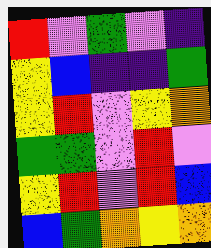[["red", "violet", "green", "violet", "indigo"], ["yellow", "blue", "indigo", "indigo", "green"], ["yellow", "red", "violet", "yellow", "orange"], ["green", "green", "violet", "red", "violet"], ["yellow", "red", "violet", "red", "blue"], ["blue", "green", "orange", "yellow", "orange"]]